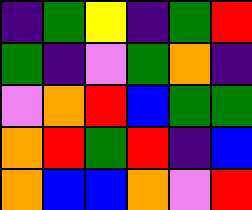[["indigo", "green", "yellow", "indigo", "green", "red"], ["green", "indigo", "violet", "green", "orange", "indigo"], ["violet", "orange", "red", "blue", "green", "green"], ["orange", "red", "green", "red", "indigo", "blue"], ["orange", "blue", "blue", "orange", "violet", "red"]]